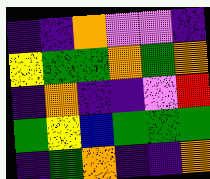[["indigo", "indigo", "orange", "violet", "violet", "indigo"], ["yellow", "green", "green", "orange", "green", "orange"], ["indigo", "orange", "indigo", "indigo", "violet", "red"], ["green", "yellow", "blue", "green", "green", "green"], ["indigo", "green", "orange", "indigo", "indigo", "orange"]]